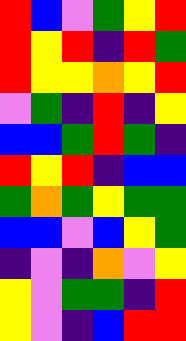[["red", "blue", "violet", "green", "yellow", "red"], ["red", "yellow", "red", "indigo", "red", "green"], ["red", "yellow", "yellow", "orange", "yellow", "red"], ["violet", "green", "indigo", "red", "indigo", "yellow"], ["blue", "blue", "green", "red", "green", "indigo"], ["red", "yellow", "red", "indigo", "blue", "blue"], ["green", "orange", "green", "yellow", "green", "green"], ["blue", "blue", "violet", "blue", "yellow", "green"], ["indigo", "violet", "indigo", "orange", "violet", "yellow"], ["yellow", "violet", "green", "green", "indigo", "red"], ["yellow", "violet", "indigo", "blue", "red", "red"]]